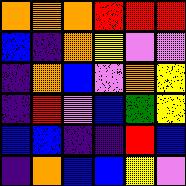[["orange", "orange", "orange", "red", "red", "red"], ["blue", "indigo", "orange", "yellow", "violet", "violet"], ["indigo", "orange", "blue", "violet", "orange", "yellow"], ["indigo", "red", "violet", "blue", "green", "yellow"], ["blue", "blue", "indigo", "indigo", "red", "blue"], ["indigo", "orange", "blue", "blue", "yellow", "violet"]]